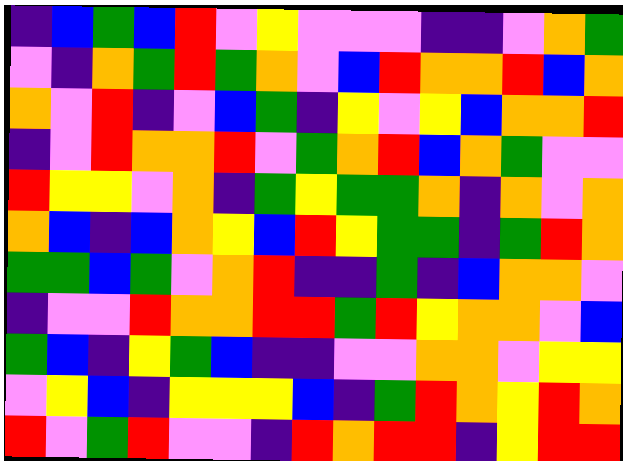[["indigo", "blue", "green", "blue", "red", "violet", "yellow", "violet", "violet", "violet", "indigo", "indigo", "violet", "orange", "green"], ["violet", "indigo", "orange", "green", "red", "green", "orange", "violet", "blue", "red", "orange", "orange", "red", "blue", "orange"], ["orange", "violet", "red", "indigo", "violet", "blue", "green", "indigo", "yellow", "violet", "yellow", "blue", "orange", "orange", "red"], ["indigo", "violet", "red", "orange", "orange", "red", "violet", "green", "orange", "red", "blue", "orange", "green", "violet", "violet"], ["red", "yellow", "yellow", "violet", "orange", "indigo", "green", "yellow", "green", "green", "orange", "indigo", "orange", "violet", "orange"], ["orange", "blue", "indigo", "blue", "orange", "yellow", "blue", "red", "yellow", "green", "green", "indigo", "green", "red", "orange"], ["green", "green", "blue", "green", "violet", "orange", "red", "indigo", "indigo", "green", "indigo", "blue", "orange", "orange", "violet"], ["indigo", "violet", "violet", "red", "orange", "orange", "red", "red", "green", "red", "yellow", "orange", "orange", "violet", "blue"], ["green", "blue", "indigo", "yellow", "green", "blue", "indigo", "indigo", "violet", "violet", "orange", "orange", "violet", "yellow", "yellow"], ["violet", "yellow", "blue", "indigo", "yellow", "yellow", "yellow", "blue", "indigo", "green", "red", "orange", "yellow", "red", "orange"], ["red", "violet", "green", "red", "violet", "violet", "indigo", "red", "orange", "red", "red", "indigo", "yellow", "red", "red"]]